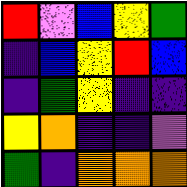[["red", "violet", "blue", "yellow", "green"], ["indigo", "blue", "yellow", "red", "blue"], ["indigo", "green", "yellow", "indigo", "indigo"], ["yellow", "orange", "indigo", "indigo", "violet"], ["green", "indigo", "orange", "orange", "orange"]]